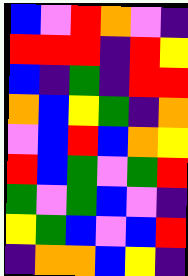[["blue", "violet", "red", "orange", "violet", "indigo"], ["red", "red", "red", "indigo", "red", "yellow"], ["blue", "indigo", "green", "indigo", "red", "red"], ["orange", "blue", "yellow", "green", "indigo", "orange"], ["violet", "blue", "red", "blue", "orange", "yellow"], ["red", "blue", "green", "violet", "green", "red"], ["green", "violet", "green", "blue", "violet", "indigo"], ["yellow", "green", "blue", "violet", "blue", "red"], ["indigo", "orange", "orange", "blue", "yellow", "indigo"]]